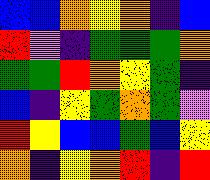[["blue", "blue", "orange", "yellow", "orange", "indigo", "blue"], ["red", "violet", "indigo", "green", "green", "green", "orange"], ["green", "green", "red", "orange", "yellow", "green", "indigo"], ["blue", "indigo", "yellow", "green", "orange", "green", "violet"], ["red", "yellow", "blue", "blue", "green", "blue", "yellow"], ["orange", "indigo", "yellow", "orange", "red", "indigo", "red"]]